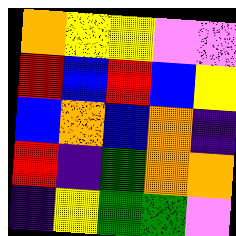[["orange", "yellow", "yellow", "violet", "violet"], ["red", "blue", "red", "blue", "yellow"], ["blue", "orange", "blue", "orange", "indigo"], ["red", "indigo", "green", "orange", "orange"], ["indigo", "yellow", "green", "green", "violet"]]